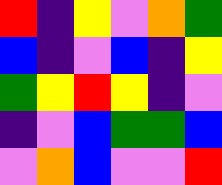[["red", "indigo", "yellow", "violet", "orange", "green"], ["blue", "indigo", "violet", "blue", "indigo", "yellow"], ["green", "yellow", "red", "yellow", "indigo", "violet"], ["indigo", "violet", "blue", "green", "green", "blue"], ["violet", "orange", "blue", "violet", "violet", "red"]]